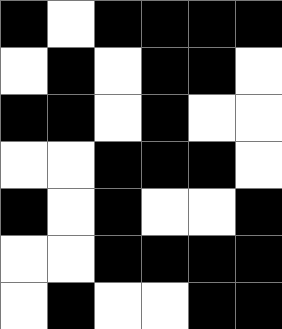[["black", "white", "black", "black", "black", "black"], ["white", "black", "white", "black", "black", "white"], ["black", "black", "white", "black", "white", "white"], ["white", "white", "black", "black", "black", "white"], ["black", "white", "black", "white", "white", "black"], ["white", "white", "black", "black", "black", "black"], ["white", "black", "white", "white", "black", "black"]]